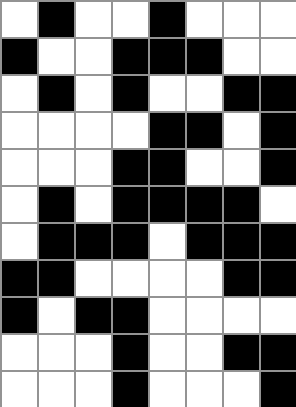[["white", "black", "white", "white", "black", "white", "white", "white"], ["black", "white", "white", "black", "black", "black", "white", "white"], ["white", "black", "white", "black", "white", "white", "black", "black"], ["white", "white", "white", "white", "black", "black", "white", "black"], ["white", "white", "white", "black", "black", "white", "white", "black"], ["white", "black", "white", "black", "black", "black", "black", "white"], ["white", "black", "black", "black", "white", "black", "black", "black"], ["black", "black", "white", "white", "white", "white", "black", "black"], ["black", "white", "black", "black", "white", "white", "white", "white"], ["white", "white", "white", "black", "white", "white", "black", "black"], ["white", "white", "white", "black", "white", "white", "white", "black"]]